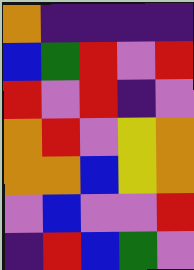[["orange", "indigo", "indigo", "indigo", "indigo"], ["blue", "green", "red", "violet", "red"], ["red", "violet", "red", "indigo", "violet"], ["orange", "red", "violet", "yellow", "orange"], ["orange", "orange", "blue", "yellow", "orange"], ["violet", "blue", "violet", "violet", "red"], ["indigo", "red", "blue", "green", "violet"]]